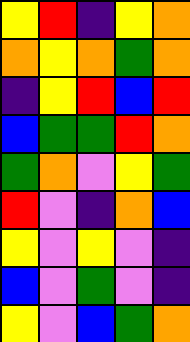[["yellow", "red", "indigo", "yellow", "orange"], ["orange", "yellow", "orange", "green", "orange"], ["indigo", "yellow", "red", "blue", "red"], ["blue", "green", "green", "red", "orange"], ["green", "orange", "violet", "yellow", "green"], ["red", "violet", "indigo", "orange", "blue"], ["yellow", "violet", "yellow", "violet", "indigo"], ["blue", "violet", "green", "violet", "indigo"], ["yellow", "violet", "blue", "green", "orange"]]